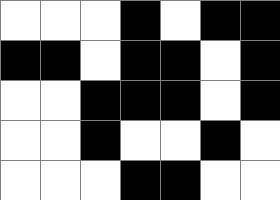[["white", "white", "white", "black", "white", "black", "black"], ["black", "black", "white", "black", "black", "white", "black"], ["white", "white", "black", "black", "black", "white", "black"], ["white", "white", "black", "white", "white", "black", "white"], ["white", "white", "white", "black", "black", "white", "white"]]